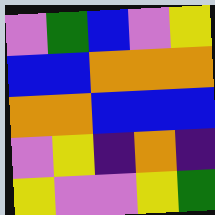[["violet", "green", "blue", "violet", "yellow"], ["blue", "blue", "orange", "orange", "orange"], ["orange", "orange", "blue", "blue", "blue"], ["violet", "yellow", "indigo", "orange", "indigo"], ["yellow", "violet", "violet", "yellow", "green"]]